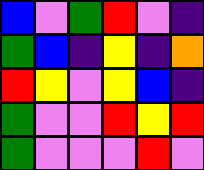[["blue", "violet", "green", "red", "violet", "indigo"], ["green", "blue", "indigo", "yellow", "indigo", "orange"], ["red", "yellow", "violet", "yellow", "blue", "indigo"], ["green", "violet", "violet", "red", "yellow", "red"], ["green", "violet", "violet", "violet", "red", "violet"]]